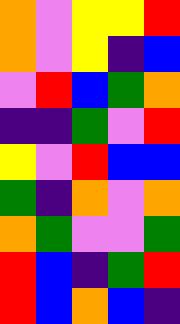[["orange", "violet", "yellow", "yellow", "red"], ["orange", "violet", "yellow", "indigo", "blue"], ["violet", "red", "blue", "green", "orange"], ["indigo", "indigo", "green", "violet", "red"], ["yellow", "violet", "red", "blue", "blue"], ["green", "indigo", "orange", "violet", "orange"], ["orange", "green", "violet", "violet", "green"], ["red", "blue", "indigo", "green", "red"], ["red", "blue", "orange", "blue", "indigo"]]